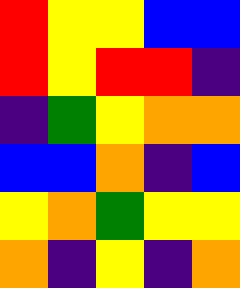[["red", "yellow", "yellow", "blue", "blue"], ["red", "yellow", "red", "red", "indigo"], ["indigo", "green", "yellow", "orange", "orange"], ["blue", "blue", "orange", "indigo", "blue"], ["yellow", "orange", "green", "yellow", "yellow"], ["orange", "indigo", "yellow", "indigo", "orange"]]